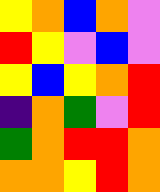[["yellow", "orange", "blue", "orange", "violet"], ["red", "yellow", "violet", "blue", "violet"], ["yellow", "blue", "yellow", "orange", "red"], ["indigo", "orange", "green", "violet", "red"], ["green", "orange", "red", "red", "orange"], ["orange", "orange", "yellow", "red", "orange"]]